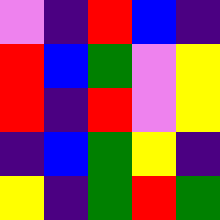[["violet", "indigo", "red", "blue", "indigo"], ["red", "blue", "green", "violet", "yellow"], ["red", "indigo", "red", "violet", "yellow"], ["indigo", "blue", "green", "yellow", "indigo"], ["yellow", "indigo", "green", "red", "green"]]